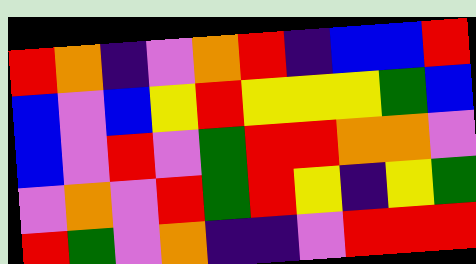[["red", "orange", "indigo", "violet", "orange", "red", "indigo", "blue", "blue", "red"], ["blue", "violet", "blue", "yellow", "red", "yellow", "yellow", "yellow", "green", "blue"], ["blue", "violet", "red", "violet", "green", "red", "red", "orange", "orange", "violet"], ["violet", "orange", "violet", "red", "green", "red", "yellow", "indigo", "yellow", "green"], ["red", "green", "violet", "orange", "indigo", "indigo", "violet", "red", "red", "red"]]